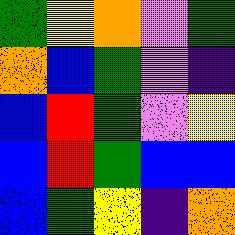[["green", "yellow", "orange", "violet", "green"], ["orange", "blue", "green", "violet", "indigo"], ["blue", "red", "green", "violet", "yellow"], ["blue", "red", "green", "blue", "blue"], ["blue", "green", "yellow", "indigo", "orange"]]